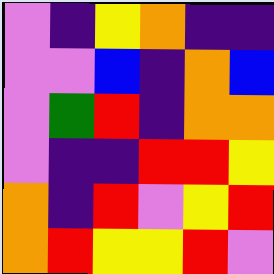[["violet", "indigo", "yellow", "orange", "indigo", "indigo"], ["violet", "violet", "blue", "indigo", "orange", "blue"], ["violet", "green", "red", "indigo", "orange", "orange"], ["violet", "indigo", "indigo", "red", "red", "yellow"], ["orange", "indigo", "red", "violet", "yellow", "red"], ["orange", "red", "yellow", "yellow", "red", "violet"]]